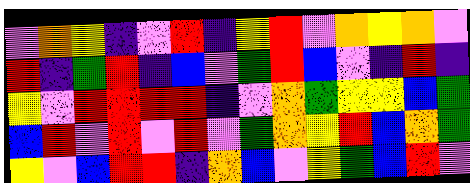[["violet", "orange", "yellow", "indigo", "violet", "red", "indigo", "yellow", "red", "violet", "orange", "yellow", "orange", "violet"], ["red", "indigo", "green", "red", "indigo", "blue", "violet", "green", "red", "blue", "violet", "indigo", "red", "indigo"], ["yellow", "violet", "red", "red", "red", "red", "indigo", "violet", "orange", "green", "yellow", "yellow", "blue", "green"], ["blue", "red", "violet", "red", "violet", "red", "violet", "green", "orange", "yellow", "red", "blue", "orange", "green"], ["yellow", "violet", "blue", "red", "red", "indigo", "orange", "blue", "violet", "yellow", "green", "blue", "red", "violet"]]